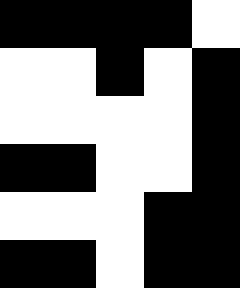[["black", "black", "black", "black", "white"], ["white", "white", "black", "white", "black"], ["white", "white", "white", "white", "black"], ["black", "black", "white", "white", "black"], ["white", "white", "white", "black", "black"], ["black", "black", "white", "black", "black"]]